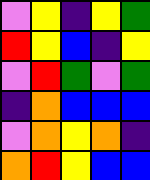[["violet", "yellow", "indigo", "yellow", "green"], ["red", "yellow", "blue", "indigo", "yellow"], ["violet", "red", "green", "violet", "green"], ["indigo", "orange", "blue", "blue", "blue"], ["violet", "orange", "yellow", "orange", "indigo"], ["orange", "red", "yellow", "blue", "blue"]]